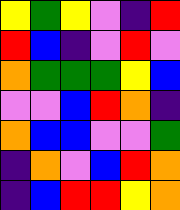[["yellow", "green", "yellow", "violet", "indigo", "red"], ["red", "blue", "indigo", "violet", "red", "violet"], ["orange", "green", "green", "green", "yellow", "blue"], ["violet", "violet", "blue", "red", "orange", "indigo"], ["orange", "blue", "blue", "violet", "violet", "green"], ["indigo", "orange", "violet", "blue", "red", "orange"], ["indigo", "blue", "red", "red", "yellow", "orange"]]